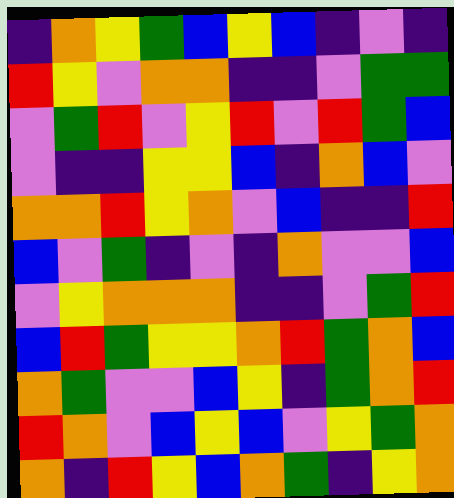[["indigo", "orange", "yellow", "green", "blue", "yellow", "blue", "indigo", "violet", "indigo"], ["red", "yellow", "violet", "orange", "orange", "indigo", "indigo", "violet", "green", "green"], ["violet", "green", "red", "violet", "yellow", "red", "violet", "red", "green", "blue"], ["violet", "indigo", "indigo", "yellow", "yellow", "blue", "indigo", "orange", "blue", "violet"], ["orange", "orange", "red", "yellow", "orange", "violet", "blue", "indigo", "indigo", "red"], ["blue", "violet", "green", "indigo", "violet", "indigo", "orange", "violet", "violet", "blue"], ["violet", "yellow", "orange", "orange", "orange", "indigo", "indigo", "violet", "green", "red"], ["blue", "red", "green", "yellow", "yellow", "orange", "red", "green", "orange", "blue"], ["orange", "green", "violet", "violet", "blue", "yellow", "indigo", "green", "orange", "red"], ["red", "orange", "violet", "blue", "yellow", "blue", "violet", "yellow", "green", "orange"], ["orange", "indigo", "red", "yellow", "blue", "orange", "green", "indigo", "yellow", "orange"]]